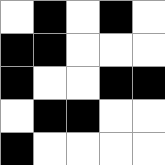[["white", "black", "white", "black", "white"], ["black", "black", "white", "white", "white"], ["black", "white", "white", "black", "black"], ["white", "black", "black", "white", "white"], ["black", "white", "white", "white", "white"]]